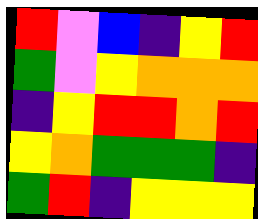[["red", "violet", "blue", "indigo", "yellow", "red"], ["green", "violet", "yellow", "orange", "orange", "orange"], ["indigo", "yellow", "red", "red", "orange", "red"], ["yellow", "orange", "green", "green", "green", "indigo"], ["green", "red", "indigo", "yellow", "yellow", "yellow"]]